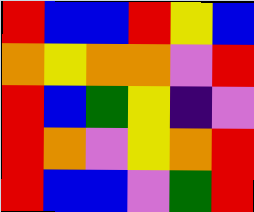[["red", "blue", "blue", "red", "yellow", "blue"], ["orange", "yellow", "orange", "orange", "violet", "red"], ["red", "blue", "green", "yellow", "indigo", "violet"], ["red", "orange", "violet", "yellow", "orange", "red"], ["red", "blue", "blue", "violet", "green", "red"]]